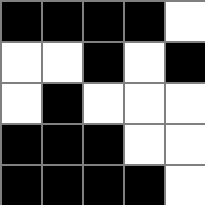[["black", "black", "black", "black", "white"], ["white", "white", "black", "white", "black"], ["white", "black", "white", "white", "white"], ["black", "black", "black", "white", "white"], ["black", "black", "black", "black", "white"]]